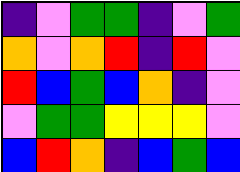[["indigo", "violet", "green", "green", "indigo", "violet", "green"], ["orange", "violet", "orange", "red", "indigo", "red", "violet"], ["red", "blue", "green", "blue", "orange", "indigo", "violet"], ["violet", "green", "green", "yellow", "yellow", "yellow", "violet"], ["blue", "red", "orange", "indigo", "blue", "green", "blue"]]